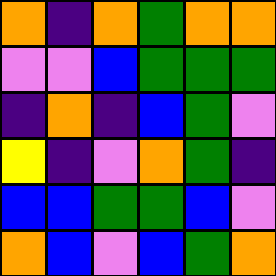[["orange", "indigo", "orange", "green", "orange", "orange"], ["violet", "violet", "blue", "green", "green", "green"], ["indigo", "orange", "indigo", "blue", "green", "violet"], ["yellow", "indigo", "violet", "orange", "green", "indigo"], ["blue", "blue", "green", "green", "blue", "violet"], ["orange", "blue", "violet", "blue", "green", "orange"]]